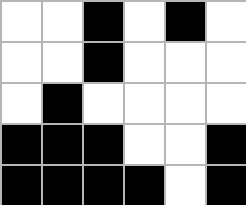[["white", "white", "black", "white", "black", "white"], ["white", "white", "black", "white", "white", "white"], ["white", "black", "white", "white", "white", "white"], ["black", "black", "black", "white", "white", "black"], ["black", "black", "black", "black", "white", "black"]]